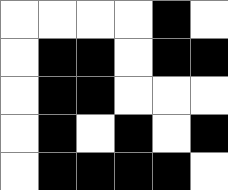[["white", "white", "white", "white", "black", "white"], ["white", "black", "black", "white", "black", "black"], ["white", "black", "black", "white", "white", "white"], ["white", "black", "white", "black", "white", "black"], ["white", "black", "black", "black", "black", "white"]]